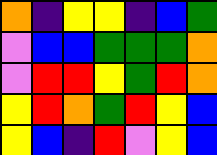[["orange", "indigo", "yellow", "yellow", "indigo", "blue", "green"], ["violet", "blue", "blue", "green", "green", "green", "orange"], ["violet", "red", "red", "yellow", "green", "red", "orange"], ["yellow", "red", "orange", "green", "red", "yellow", "blue"], ["yellow", "blue", "indigo", "red", "violet", "yellow", "blue"]]